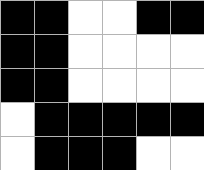[["black", "black", "white", "white", "black", "black"], ["black", "black", "white", "white", "white", "white"], ["black", "black", "white", "white", "white", "white"], ["white", "black", "black", "black", "black", "black"], ["white", "black", "black", "black", "white", "white"]]